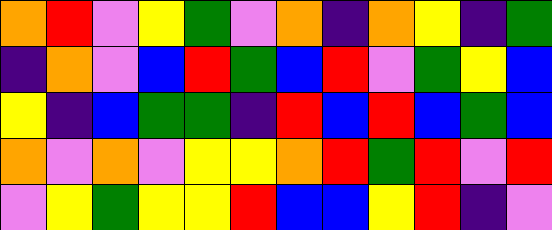[["orange", "red", "violet", "yellow", "green", "violet", "orange", "indigo", "orange", "yellow", "indigo", "green"], ["indigo", "orange", "violet", "blue", "red", "green", "blue", "red", "violet", "green", "yellow", "blue"], ["yellow", "indigo", "blue", "green", "green", "indigo", "red", "blue", "red", "blue", "green", "blue"], ["orange", "violet", "orange", "violet", "yellow", "yellow", "orange", "red", "green", "red", "violet", "red"], ["violet", "yellow", "green", "yellow", "yellow", "red", "blue", "blue", "yellow", "red", "indigo", "violet"]]